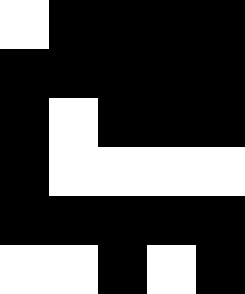[["white", "black", "black", "black", "black"], ["black", "black", "black", "black", "black"], ["black", "white", "black", "black", "black"], ["black", "white", "white", "white", "white"], ["black", "black", "black", "black", "black"], ["white", "white", "black", "white", "black"]]